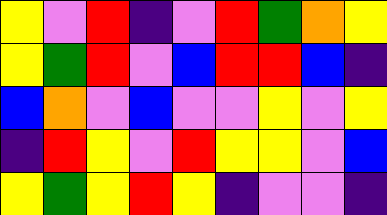[["yellow", "violet", "red", "indigo", "violet", "red", "green", "orange", "yellow"], ["yellow", "green", "red", "violet", "blue", "red", "red", "blue", "indigo"], ["blue", "orange", "violet", "blue", "violet", "violet", "yellow", "violet", "yellow"], ["indigo", "red", "yellow", "violet", "red", "yellow", "yellow", "violet", "blue"], ["yellow", "green", "yellow", "red", "yellow", "indigo", "violet", "violet", "indigo"]]